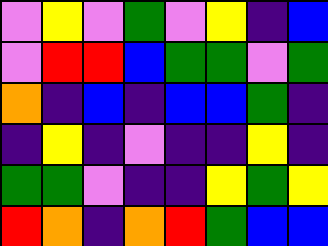[["violet", "yellow", "violet", "green", "violet", "yellow", "indigo", "blue"], ["violet", "red", "red", "blue", "green", "green", "violet", "green"], ["orange", "indigo", "blue", "indigo", "blue", "blue", "green", "indigo"], ["indigo", "yellow", "indigo", "violet", "indigo", "indigo", "yellow", "indigo"], ["green", "green", "violet", "indigo", "indigo", "yellow", "green", "yellow"], ["red", "orange", "indigo", "orange", "red", "green", "blue", "blue"]]